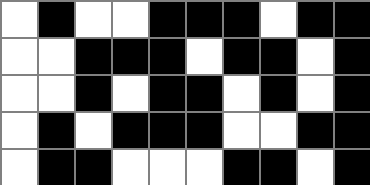[["white", "black", "white", "white", "black", "black", "black", "white", "black", "black"], ["white", "white", "black", "black", "black", "white", "black", "black", "white", "black"], ["white", "white", "black", "white", "black", "black", "white", "black", "white", "black"], ["white", "black", "white", "black", "black", "black", "white", "white", "black", "black"], ["white", "black", "black", "white", "white", "white", "black", "black", "white", "black"]]